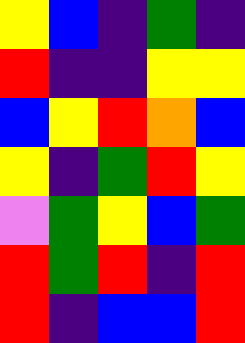[["yellow", "blue", "indigo", "green", "indigo"], ["red", "indigo", "indigo", "yellow", "yellow"], ["blue", "yellow", "red", "orange", "blue"], ["yellow", "indigo", "green", "red", "yellow"], ["violet", "green", "yellow", "blue", "green"], ["red", "green", "red", "indigo", "red"], ["red", "indigo", "blue", "blue", "red"]]